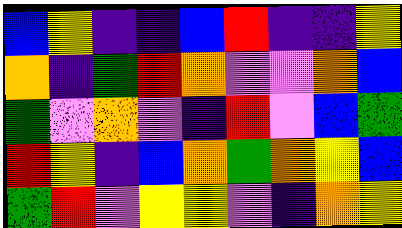[["blue", "yellow", "indigo", "indigo", "blue", "red", "indigo", "indigo", "yellow"], ["orange", "indigo", "green", "red", "orange", "violet", "violet", "orange", "blue"], ["green", "violet", "orange", "violet", "indigo", "red", "violet", "blue", "green"], ["red", "yellow", "indigo", "blue", "orange", "green", "orange", "yellow", "blue"], ["green", "red", "violet", "yellow", "yellow", "violet", "indigo", "orange", "yellow"]]